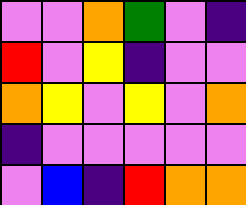[["violet", "violet", "orange", "green", "violet", "indigo"], ["red", "violet", "yellow", "indigo", "violet", "violet"], ["orange", "yellow", "violet", "yellow", "violet", "orange"], ["indigo", "violet", "violet", "violet", "violet", "violet"], ["violet", "blue", "indigo", "red", "orange", "orange"]]